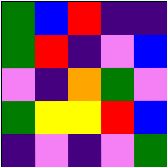[["green", "blue", "red", "indigo", "indigo"], ["green", "red", "indigo", "violet", "blue"], ["violet", "indigo", "orange", "green", "violet"], ["green", "yellow", "yellow", "red", "blue"], ["indigo", "violet", "indigo", "violet", "green"]]